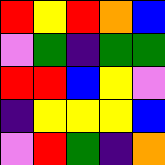[["red", "yellow", "red", "orange", "blue"], ["violet", "green", "indigo", "green", "green"], ["red", "red", "blue", "yellow", "violet"], ["indigo", "yellow", "yellow", "yellow", "blue"], ["violet", "red", "green", "indigo", "orange"]]